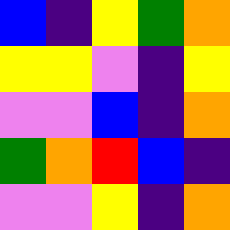[["blue", "indigo", "yellow", "green", "orange"], ["yellow", "yellow", "violet", "indigo", "yellow"], ["violet", "violet", "blue", "indigo", "orange"], ["green", "orange", "red", "blue", "indigo"], ["violet", "violet", "yellow", "indigo", "orange"]]